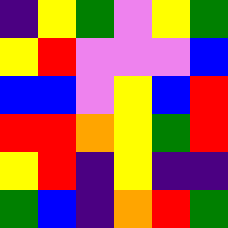[["indigo", "yellow", "green", "violet", "yellow", "green"], ["yellow", "red", "violet", "violet", "violet", "blue"], ["blue", "blue", "violet", "yellow", "blue", "red"], ["red", "red", "orange", "yellow", "green", "red"], ["yellow", "red", "indigo", "yellow", "indigo", "indigo"], ["green", "blue", "indigo", "orange", "red", "green"]]